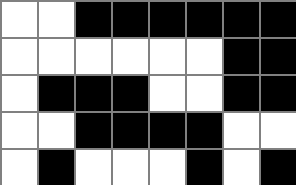[["white", "white", "black", "black", "black", "black", "black", "black"], ["white", "white", "white", "white", "white", "white", "black", "black"], ["white", "black", "black", "black", "white", "white", "black", "black"], ["white", "white", "black", "black", "black", "black", "white", "white"], ["white", "black", "white", "white", "white", "black", "white", "black"]]